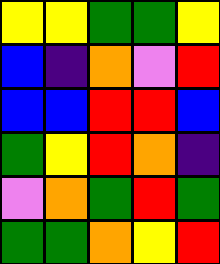[["yellow", "yellow", "green", "green", "yellow"], ["blue", "indigo", "orange", "violet", "red"], ["blue", "blue", "red", "red", "blue"], ["green", "yellow", "red", "orange", "indigo"], ["violet", "orange", "green", "red", "green"], ["green", "green", "orange", "yellow", "red"]]